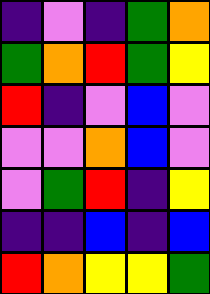[["indigo", "violet", "indigo", "green", "orange"], ["green", "orange", "red", "green", "yellow"], ["red", "indigo", "violet", "blue", "violet"], ["violet", "violet", "orange", "blue", "violet"], ["violet", "green", "red", "indigo", "yellow"], ["indigo", "indigo", "blue", "indigo", "blue"], ["red", "orange", "yellow", "yellow", "green"]]